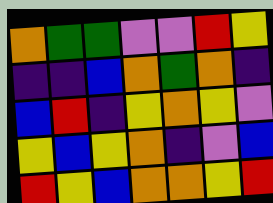[["orange", "green", "green", "violet", "violet", "red", "yellow"], ["indigo", "indigo", "blue", "orange", "green", "orange", "indigo"], ["blue", "red", "indigo", "yellow", "orange", "yellow", "violet"], ["yellow", "blue", "yellow", "orange", "indigo", "violet", "blue"], ["red", "yellow", "blue", "orange", "orange", "yellow", "red"]]